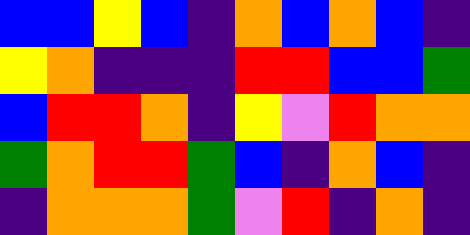[["blue", "blue", "yellow", "blue", "indigo", "orange", "blue", "orange", "blue", "indigo"], ["yellow", "orange", "indigo", "indigo", "indigo", "red", "red", "blue", "blue", "green"], ["blue", "red", "red", "orange", "indigo", "yellow", "violet", "red", "orange", "orange"], ["green", "orange", "red", "red", "green", "blue", "indigo", "orange", "blue", "indigo"], ["indigo", "orange", "orange", "orange", "green", "violet", "red", "indigo", "orange", "indigo"]]